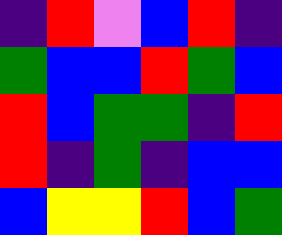[["indigo", "red", "violet", "blue", "red", "indigo"], ["green", "blue", "blue", "red", "green", "blue"], ["red", "blue", "green", "green", "indigo", "red"], ["red", "indigo", "green", "indigo", "blue", "blue"], ["blue", "yellow", "yellow", "red", "blue", "green"]]